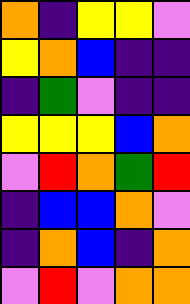[["orange", "indigo", "yellow", "yellow", "violet"], ["yellow", "orange", "blue", "indigo", "indigo"], ["indigo", "green", "violet", "indigo", "indigo"], ["yellow", "yellow", "yellow", "blue", "orange"], ["violet", "red", "orange", "green", "red"], ["indigo", "blue", "blue", "orange", "violet"], ["indigo", "orange", "blue", "indigo", "orange"], ["violet", "red", "violet", "orange", "orange"]]